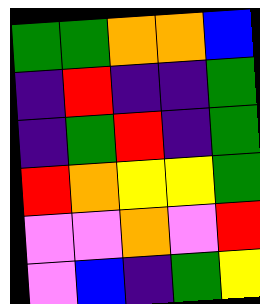[["green", "green", "orange", "orange", "blue"], ["indigo", "red", "indigo", "indigo", "green"], ["indigo", "green", "red", "indigo", "green"], ["red", "orange", "yellow", "yellow", "green"], ["violet", "violet", "orange", "violet", "red"], ["violet", "blue", "indigo", "green", "yellow"]]